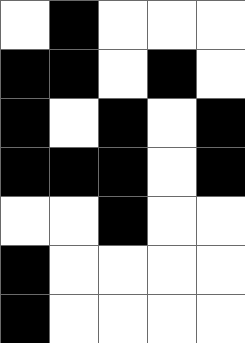[["white", "black", "white", "white", "white"], ["black", "black", "white", "black", "white"], ["black", "white", "black", "white", "black"], ["black", "black", "black", "white", "black"], ["white", "white", "black", "white", "white"], ["black", "white", "white", "white", "white"], ["black", "white", "white", "white", "white"]]